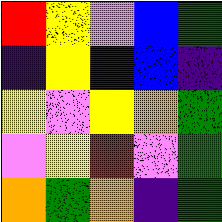[["red", "yellow", "violet", "blue", "green"], ["indigo", "yellow", "indigo", "blue", "indigo"], ["yellow", "violet", "yellow", "orange", "green"], ["violet", "yellow", "red", "violet", "green"], ["orange", "green", "orange", "indigo", "green"]]